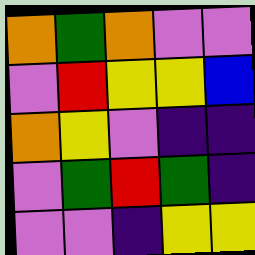[["orange", "green", "orange", "violet", "violet"], ["violet", "red", "yellow", "yellow", "blue"], ["orange", "yellow", "violet", "indigo", "indigo"], ["violet", "green", "red", "green", "indigo"], ["violet", "violet", "indigo", "yellow", "yellow"]]